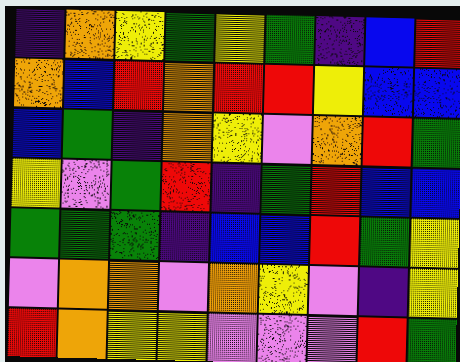[["indigo", "orange", "yellow", "green", "yellow", "green", "indigo", "blue", "red"], ["orange", "blue", "red", "orange", "red", "red", "yellow", "blue", "blue"], ["blue", "green", "indigo", "orange", "yellow", "violet", "orange", "red", "green"], ["yellow", "violet", "green", "red", "indigo", "green", "red", "blue", "blue"], ["green", "green", "green", "indigo", "blue", "blue", "red", "green", "yellow"], ["violet", "orange", "orange", "violet", "orange", "yellow", "violet", "indigo", "yellow"], ["red", "orange", "yellow", "yellow", "violet", "violet", "violet", "red", "green"]]